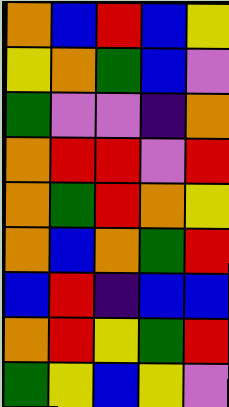[["orange", "blue", "red", "blue", "yellow"], ["yellow", "orange", "green", "blue", "violet"], ["green", "violet", "violet", "indigo", "orange"], ["orange", "red", "red", "violet", "red"], ["orange", "green", "red", "orange", "yellow"], ["orange", "blue", "orange", "green", "red"], ["blue", "red", "indigo", "blue", "blue"], ["orange", "red", "yellow", "green", "red"], ["green", "yellow", "blue", "yellow", "violet"]]